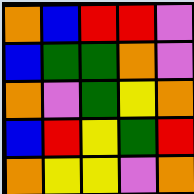[["orange", "blue", "red", "red", "violet"], ["blue", "green", "green", "orange", "violet"], ["orange", "violet", "green", "yellow", "orange"], ["blue", "red", "yellow", "green", "red"], ["orange", "yellow", "yellow", "violet", "orange"]]